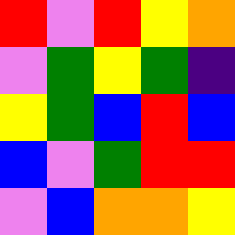[["red", "violet", "red", "yellow", "orange"], ["violet", "green", "yellow", "green", "indigo"], ["yellow", "green", "blue", "red", "blue"], ["blue", "violet", "green", "red", "red"], ["violet", "blue", "orange", "orange", "yellow"]]